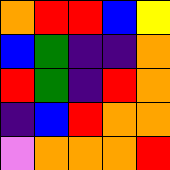[["orange", "red", "red", "blue", "yellow"], ["blue", "green", "indigo", "indigo", "orange"], ["red", "green", "indigo", "red", "orange"], ["indigo", "blue", "red", "orange", "orange"], ["violet", "orange", "orange", "orange", "red"]]